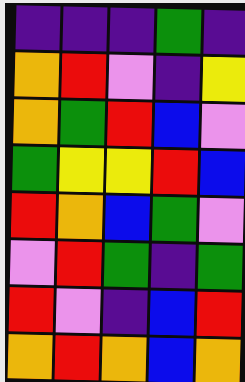[["indigo", "indigo", "indigo", "green", "indigo"], ["orange", "red", "violet", "indigo", "yellow"], ["orange", "green", "red", "blue", "violet"], ["green", "yellow", "yellow", "red", "blue"], ["red", "orange", "blue", "green", "violet"], ["violet", "red", "green", "indigo", "green"], ["red", "violet", "indigo", "blue", "red"], ["orange", "red", "orange", "blue", "orange"]]